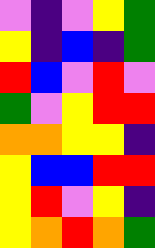[["violet", "indigo", "violet", "yellow", "green"], ["yellow", "indigo", "blue", "indigo", "green"], ["red", "blue", "violet", "red", "violet"], ["green", "violet", "yellow", "red", "red"], ["orange", "orange", "yellow", "yellow", "indigo"], ["yellow", "blue", "blue", "red", "red"], ["yellow", "red", "violet", "yellow", "indigo"], ["yellow", "orange", "red", "orange", "green"]]